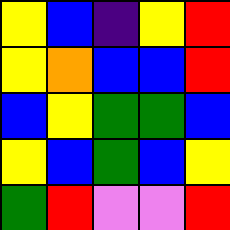[["yellow", "blue", "indigo", "yellow", "red"], ["yellow", "orange", "blue", "blue", "red"], ["blue", "yellow", "green", "green", "blue"], ["yellow", "blue", "green", "blue", "yellow"], ["green", "red", "violet", "violet", "red"]]